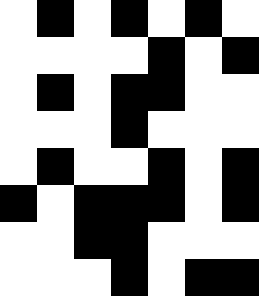[["white", "black", "white", "black", "white", "black", "white"], ["white", "white", "white", "white", "black", "white", "black"], ["white", "black", "white", "black", "black", "white", "white"], ["white", "white", "white", "black", "white", "white", "white"], ["white", "black", "white", "white", "black", "white", "black"], ["black", "white", "black", "black", "black", "white", "black"], ["white", "white", "black", "black", "white", "white", "white"], ["white", "white", "white", "black", "white", "black", "black"]]